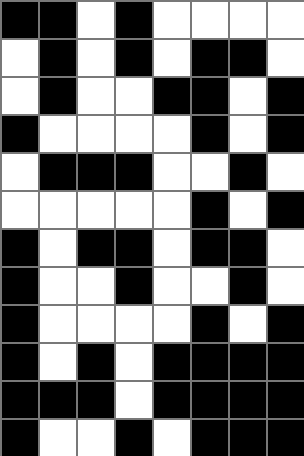[["black", "black", "white", "black", "white", "white", "white", "white"], ["white", "black", "white", "black", "white", "black", "black", "white"], ["white", "black", "white", "white", "black", "black", "white", "black"], ["black", "white", "white", "white", "white", "black", "white", "black"], ["white", "black", "black", "black", "white", "white", "black", "white"], ["white", "white", "white", "white", "white", "black", "white", "black"], ["black", "white", "black", "black", "white", "black", "black", "white"], ["black", "white", "white", "black", "white", "white", "black", "white"], ["black", "white", "white", "white", "white", "black", "white", "black"], ["black", "white", "black", "white", "black", "black", "black", "black"], ["black", "black", "black", "white", "black", "black", "black", "black"], ["black", "white", "white", "black", "white", "black", "black", "black"]]